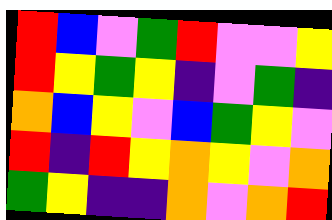[["red", "blue", "violet", "green", "red", "violet", "violet", "yellow"], ["red", "yellow", "green", "yellow", "indigo", "violet", "green", "indigo"], ["orange", "blue", "yellow", "violet", "blue", "green", "yellow", "violet"], ["red", "indigo", "red", "yellow", "orange", "yellow", "violet", "orange"], ["green", "yellow", "indigo", "indigo", "orange", "violet", "orange", "red"]]